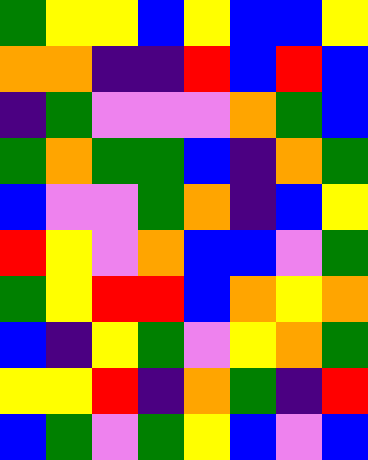[["green", "yellow", "yellow", "blue", "yellow", "blue", "blue", "yellow"], ["orange", "orange", "indigo", "indigo", "red", "blue", "red", "blue"], ["indigo", "green", "violet", "violet", "violet", "orange", "green", "blue"], ["green", "orange", "green", "green", "blue", "indigo", "orange", "green"], ["blue", "violet", "violet", "green", "orange", "indigo", "blue", "yellow"], ["red", "yellow", "violet", "orange", "blue", "blue", "violet", "green"], ["green", "yellow", "red", "red", "blue", "orange", "yellow", "orange"], ["blue", "indigo", "yellow", "green", "violet", "yellow", "orange", "green"], ["yellow", "yellow", "red", "indigo", "orange", "green", "indigo", "red"], ["blue", "green", "violet", "green", "yellow", "blue", "violet", "blue"]]